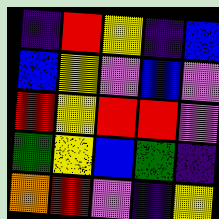[["indigo", "red", "yellow", "indigo", "blue"], ["blue", "yellow", "violet", "blue", "violet"], ["red", "yellow", "red", "red", "violet"], ["green", "yellow", "blue", "green", "indigo"], ["orange", "red", "violet", "indigo", "yellow"]]